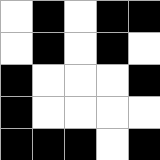[["white", "black", "white", "black", "black"], ["white", "black", "white", "black", "white"], ["black", "white", "white", "white", "black"], ["black", "white", "white", "white", "white"], ["black", "black", "black", "white", "black"]]